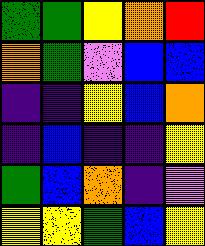[["green", "green", "yellow", "orange", "red"], ["orange", "green", "violet", "blue", "blue"], ["indigo", "indigo", "yellow", "blue", "orange"], ["indigo", "blue", "indigo", "indigo", "yellow"], ["green", "blue", "orange", "indigo", "violet"], ["yellow", "yellow", "green", "blue", "yellow"]]